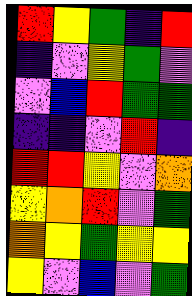[["red", "yellow", "green", "indigo", "red"], ["indigo", "violet", "yellow", "green", "violet"], ["violet", "blue", "red", "green", "green"], ["indigo", "indigo", "violet", "red", "indigo"], ["red", "red", "yellow", "violet", "orange"], ["yellow", "orange", "red", "violet", "green"], ["orange", "yellow", "green", "yellow", "yellow"], ["yellow", "violet", "blue", "violet", "green"]]